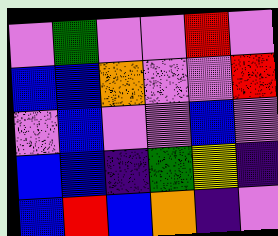[["violet", "green", "violet", "violet", "red", "violet"], ["blue", "blue", "orange", "violet", "violet", "red"], ["violet", "blue", "violet", "violet", "blue", "violet"], ["blue", "blue", "indigo", "green", "yellow", "indigo"], ["blue", "red", "blue", "orange", "indigo", "violet"]]